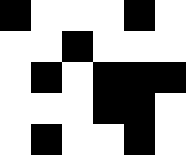[["black", "white", "white", "white", "black", "white"], ["white", "white", "black", "white", "white", "white"], ["white", "black", "white", "black", "black", "black"], ["white", "white", "white", "black", "black", "white"], ["white", "black", "white", "white", "black", "white"]]